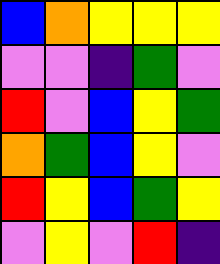[["blue", "orange", "yellow", "yellow", "yellow"], ["violet", "violet", "indigo", "green", "violet"], ["red", "violet", "blue", "yellow", "green"], ["orange", "green", "blue", "yellow", "violet"], ["red", "yellow", "blue", "green", "yellow"], ["violet", "yellow", "violet", "red", "indigo"]]